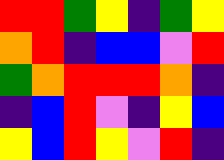[["red", "red", "green", "yellow", "indigo", "green", "yellow"], ["orange", "red", "indigo", "blue", "blue", "violet", "red"], ["green", "orange", "red", "red", "red", "orange", "indigo"], ["indigo", "blue", "red", "violet", "indigo", "yellow", "blue"], ["yellow", "blue", "red", "yellow", "violet", "red", "indigo"]]